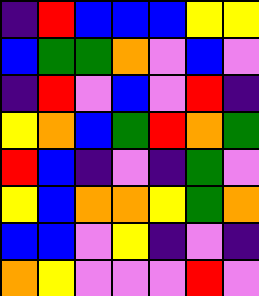[["indigo", "red", "blue", "blue", "blue", "yellow", "yellow"], ["blue", "green", "green", "orange", "violet", "blue", "violet"], ["indigo", "red", "violet", "blue", "violet", "red", "indigo"], ["yellow", "orange", "blue", "green", "red", "orange", "green"], ["red", "blue", "indigo", "violet", "indigo", "green", "violet"], ["yellow", "blue", "orange", "orange", "yellow", "green", "orange"], ["blue", "blue", "violet", "yellow", "indigo", "violet", "indigo"], ["orange", "yellow", "violet", "violet", "violet", "red", "violet"]]